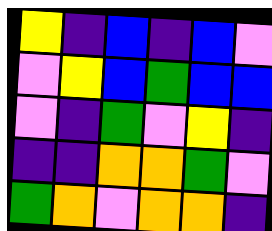[["yellow", "indigo", "blue", "indigo", "blue", "violet"], ["violet", "yellow", "blue", "green", "blue", "blue"], ["violet", "indigo", "green", "violet", "yellow", "indigo"], ["indigo", "indigo", "orange", "orange", "green", "violet"], ["green", "orange", "violet", "orange", "orange", "indigo"]]